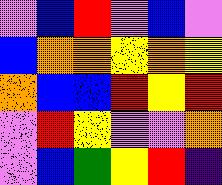[["violet", "blue", "red", "violet", "blue", "violet"], ["blue", "orange", "orange", "yellow", "orange", "yellow"], ["orange", "blue", "blue", "red", "yellow", "red"], ["violet", "red", "yellow", "violet", "violet", "orange"], ["violet", "blue", "green", "yellow", "red", "indigo"]]